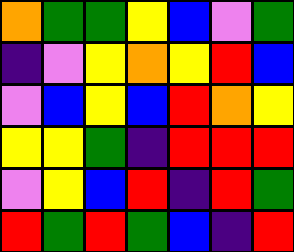[["orange", "green", "green", "yellow", "blue", "violet", "green"], ["indigo", "violet", "yellow", "orange", "yellow", "red", "blue"], ["violet", "blue", "yellow", "blue", "red", "orange", "yellow"], ["yellow", "yellow", "green", "indigo", "red", "red", "red"], ["violet", "yellow", "blue", "red", "indigo", "red", "green"], ["red", "green", "red", "green", "blue", "indigo", "red"]]